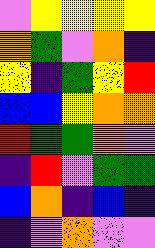[["violet", "yellow", "yellow", "yellow", "yellow"], ["orange", "green", "violet", "orange", "indigo"], ["yellow", "indigo", "green", "yellow", "red"], ["blue", "blue", "yellow", "orange", "orange"], ["red", "green", "green", "orange", "violet"], ["indigo", "red", "violet", "green", "green"], ["blue", "orange", "indigo", "blue", "indigo"], ["indigo", "violet", "orange", "violet", "violet"]]